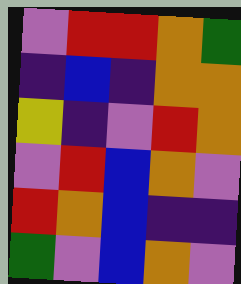[["violet", "red", "red", "orange", "green"], ["indigo", "blue", "indigo", "orange", "orange"], ["yellow", "indigo", "violet", "red", "orange"], ["violet", "red", "blue", "orange", "violet"], ["red", "orange", "blue", "indigo", "indigo"], ["green", "violet", "blue", "orange", "violet"]]